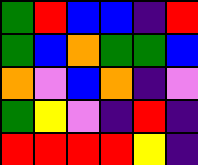[["green", "red", "blue", "blue", "indigo", "red"], ["green", "blue", "orange", "green", "green", "blue"], ["orange", "violet", "blue", "orange", "indigo", "violet"], ["green", "yellow", "violet", "indigo", "red", "indigo"], ["red", "red", "red", "red", "yellow", "indigo"]]